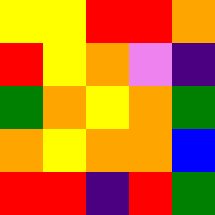[["yellow", "yellow", "red", "red", "orange"], ["red", "yellow", "orange", "violet", "indigo"], ["green", "orange", "yellow", "orange", "green"], ["orange", "yellow", "orange", "orange", "blue"], ["red", "red", "indigo", "red", "green"]]